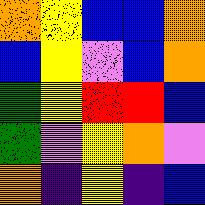[["orange", "yellow", "blue", "blue", "orange"], ["blue", "yellow", "violet", "blue", "orange"], ["green", "yellow", "red", "red", "blue"], ["green", "violet", "yellow", "orange", "violet"], ["orange", "indigo", "yellow", "indigo", "blue"]]